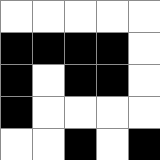[["white", "white", "white", "white", "white"], ["black", "black", "black", "black", "white"], ["black", "white", "black", "black", "white"], ["black", "white", "white", "white", "white"], ["white", "white", "black", "white", "black"]]